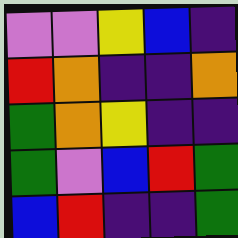[["violet", "violet", "yellow", "blue", "indigo"], ["red", "orange", "indigo", "indigo", "orange"], ["green", "orange", "yellow", "indigo", "indigo"], ["green", "violet", "blue", "red", "green"], ["blue", "red", "indigo", "indigo", "green"]]